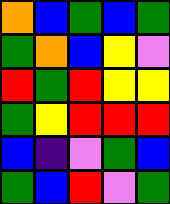[["orange", "blue", "green", "blue", "green"], ["green", "orange", "blue", "yellow", "violet"], ["red", "green", "red", "yellow", "yellow"], ["green", "yellow", "red", "red", "red"], ["blue", "indigo", "violet", "green", "blue"], ["green", "blue", "red", "violet", "green"]]